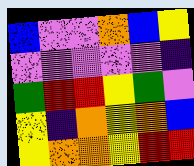[["blue", "violet", "violet", "orange", "blue", "yellow"], ["violet", "violet", "violet", "violet", "violet", "indigo"], ["green", "red", "red", "yellow", "green", "violet"], ["yellow", "indigo", "orange", "yellow", "orange", "blue"], ["yellow", "orange", "orange", "yellow", "red", "red"]]